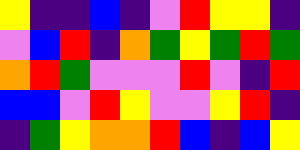[["yellow", "indigo", "indigo", "blue", "indigo", "violet", "red", "yellow", "yellow", "indigo"], ["violet", "blue", "red", "indigo", "orange", "green", "yellow", "green", "red", "green"], ["orange", "red", "green", "violet", "violet", "violet", "red", "violet", "indigo", "red"], ["blue", "blue", "violet", "red", "yellow", "violet", "violet", "yellow", "red", "indigo"], ["indigo", "green", "yellow", "orange", "orange", "red", "blue", "indigo", "blue", "yellow"]]